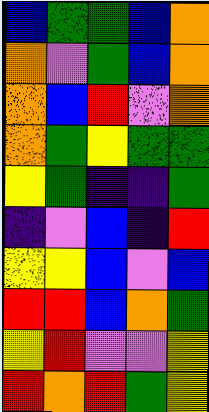[["blue", "green", "green", "blue", "orange"], ["orange", "violet", "green", "blue", "orange"], ["orange", "blue", "red", "violet", "orange"], ["orange", "green", "yellow", "green", "green"], ["yellow", "green", "indigo", "indigo", "green"], ["indigo", "violet", "blue", "indigo", "red"], ["yellow", "yellow", "blue", "violet", "blue"], ["red", "red", "blue", "orange", "green"], ["yellow", "red", "violet", "violet", "yellow"], ["red", "orange", "red", "green", "yellow"]]